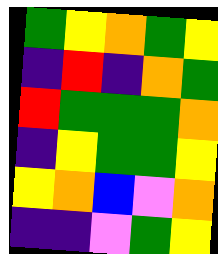[["green", "yellow", "orange", "green", "yellow"], ["indigo", "red", "indigo", "orange", "green"], ["red", "green", "green", "green", "orange"], ["indigo", "yellow", "green", "green", "yellow"], ["yellow", "orange", "blue", "violet", "orange"], ["indigo", "indigo", "violet", "green", "yellow"]]